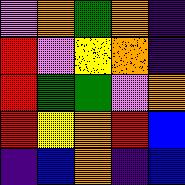[["violet", "orange", "green", "orange", "indigo"], ["red", "violet", "yellow", "orange", "indigo"], ["red", "green", "green", "violet", "orange"], ["red", "yellow", "orange", "red", "blue"], ["indigo", "blue", "orange", "indigo", "blue"]]